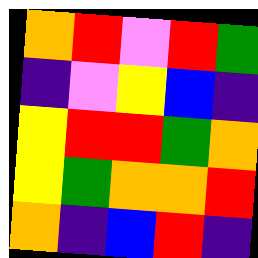[["orange", "red", "violet", "red", "green"], ["indigo", "violet", "yellow", "blue", "indigo"], ["yellow", "red", "red", "green", "orange"], ["yellow", "green", "orange", "orange", "red"], ["orange", "indigo", "blue", "red", "indigo"]]